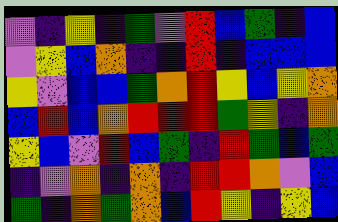[["violet", "indigo", "yellow", "indigo", "green", "violet", "red", "blue", "green", "indigo", "blue"], ["violet", "yellow", "blue", "orange", "indigo", "indigo", "red", "indigo", "blue", "blue", "blue"], ["yellow", "violet", "blue", "blue", "green", "orange", "red", "yellow", "blue", "yellow", "orange"], ["blue", "red", "blue", "orange", "red", "red", "red", "green", "yellow", "indigo", "orange"], ["yellow", "blue", "violet", "red", "blue", "green", "indigo", "red", "green", "blue", "green"], ["indigo", "violet", "orange", "indigo", "orange", "indigo", "red", "red", "orange", "violet", "blue"], ["green", "indigo", "orange", "green", "orange", "blue", "red", "yellow", "indigo", "yellow", "blue"]]